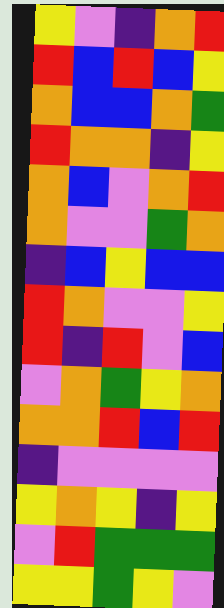[["yellow", "violet", "indigo", "orange", "red"], ["red", "blue", "red", "blue", "yellow"], ["orange", "blue", "blue", "orange", "green"], ["red", "orange", "orange", "indigo", "yellow"], ["orange", "blue", "violet", "orange", "red"], ["orange", "violet", "violet", "green", "orange"], ["indigo", "blue", "yellow", "blue", "blue"], ["red", "orange", "violet", "violet", "yellow"], ["red", "indigo", "red", "violet", "blue"], ["violet", "orange", "green", "yellow", "orange"], ["orange", "orange", "red", "blue", "red"], ["indigo", "violet", "violet", "violet", "violet"], ["yellow", "orange", "yellow", "indigo", "yellow"], ["violet", "red", "green", "green", "green"], ["yellow", "yellow", "green", "yellow", "violet"]]